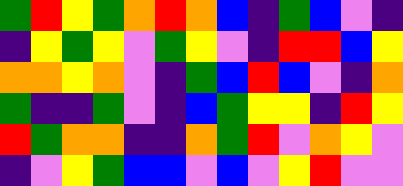[["green", "red", "yellow", "green", "orange", "red", "orange", "blue", "indigo", "green", "blue", "violet", "indigo"], ["indigo", "yellow", "green", "yellow", "violet", "green", "yellow", "violet", "indigo", "red", "red", "blue", "yellow"], ["orange", "orange", "yellow", "orange", "violet", "indigo", "green", "blue", "red", "blue", "violet", "indigo", "orange"], ["green", "indigo", "indigo", "green", "violet", "indigo", "blue", "green", "yellow", "yellow", "indigo", "red", "yellow"], ["red", "green", "orange", "orange", "indigo", "indigo", "orange", "green", "red", "violet", "orange", "yellow", "violet"], ["indigo", "violet", "yellow", "green", "blue", "blue", "violet", "blue", "violet", "yellow", "red", "violet", "violet"]]